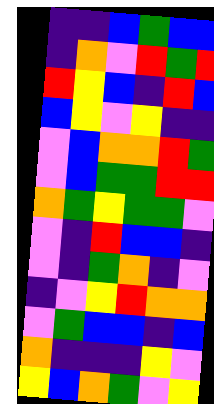[["indigo", "indigo", "blue", "green", "blue", "blue"], ["indigo", "orange", "violet", "red", "green", "red"], ["red", "yellow", "blue", "indigo", "red", "blue"], ["blue", "yellow", "violet", "yellow", "indigo", "indigo"], ["violet", "blue", "orange", "orange", "red", "green"], ["violet", "blue", "green", "green", "red", "red"], ["orange", "green", "yellow", "green", "green", "violet"], ["violet", "indigo", "red", "blue", "blue", "indigo"], ["violet", "indigo", "green", "orange", "indigo", "violet"], ["indigo", "violet", "yellow", "red", "orange", "orange"], ["violet", "green", "blue", "blue", "indigo", "blue"], ["orange", "indigo", "indigo", "indigo", "yellow", "violet"], ["yellow", "blue", "orange", "green", "violet", "yellow"]]